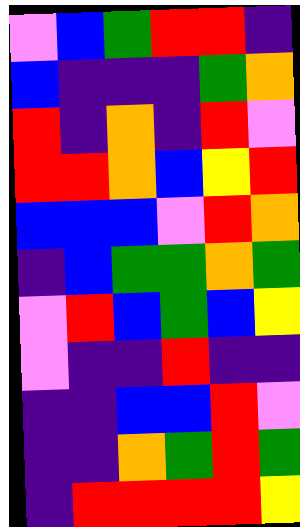[["violet", "blue", "green", "red", "red", "indigo"], ["blue", "indigo", "indigo", "indigo", "green", "orange"], ["red", "indigo", "orange", "indigo", "red", "violet"], ["red", "red", "orange", "blue", "yellow", "red"], ["blue", "blue", "blue", "violet", "red", "orange"], ["indigo", "blue", "green", "green", "orange", "green"], ["violet", "red", "blue", "green", "blue", "yellow"], ["violet", "indigo", "indigo", "red", "indigo", "indigo"], ["indigo", "indigo", "blue", "blue", "red", "violet"], ["indigo", "indigo", "orange", "green", "red", "green"], ["indigo", "red", "red", "red", "red", "yellow"]]